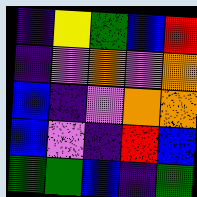[["indigo", "yellow", "green", "blue", "red"], ["indigo", "violet", "orange", "violet", "orange"], ["blue", "indigo", "violet", "orange", "orange"], ["blue", "violet", "indigo", "red", "blue"], ["green", "green", "blue", "indigo", "green"]]